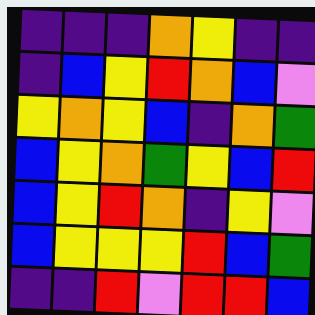[["indigo", "indigo", "indigo", "orange", "yellow", "indigo", "indigo"], ["indigo", "blue", "yellow", "red", "orange", "blue", "violet"], ["yellow", "orange", "yellow", "blue", "indigo", "orange", "green"], ["blue", "yellow", "orange", "green", "yellow", "blue", "red"], ["blue", "yellow", "red", "orange", "indigo", "yellow", "violet"], ["blue", "yellow", "yellow", "yellow", "red", "blue", "green"], ["indigo", "indigo", "red", "violet", "red", "red", "blue"]]